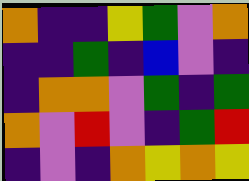[["orange", "indigo", "indigo", "yellow", "green", "violet", "orange"], ["indigo", "indigo", "green", "indigo", "blue", "violet", "indigo"], ["indigo", "orange", "orange", "violet", "green", "indigo", "green"], ["orange", "violet", "red", "violet", "indigo", "green", "red"], ["indigo", "violet", "indigo", "orange", "yellow", "orange", "yellow"]]